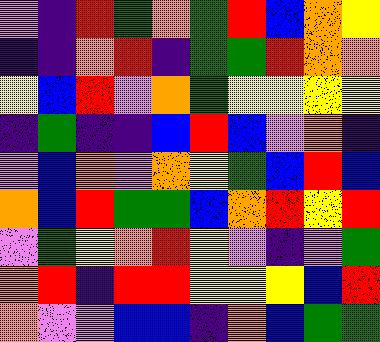[["violet", "indigo", "red", "green", "orange", "green", "red", "blue", "orange", "yellow"], ["indigo", "indigo", "orange", "red", "indigo", "green", "green", "red", "orange", "orange"], ["yellow", "blue", "red", "violet", "orange", "green", "yellow", "yellow", "yellow", "yellow"], ["indigo", "green", "indigo", "indigo", "blue", "red", "blue", "violet", "orange", "indigo"], ["violet", "blue", "orange", "violet", "orange", "yellow", "green", "blue", "red", "blue"], ["orange", "blue", "red", "green", "green", "blue", "orange", "red", "yellow", "red"], ["violet", "green", "yellow", "orange", "red", "yellow", "violet", "indigo", "violet", "green"], ["orange", "red", "indigo", "red", "red", "yellow", "yellow", "yellow", "blue", "red"], ["orange", "violet", "violet", "blue", "blue", "indigo", "orange", "blue", "green", "green"]]